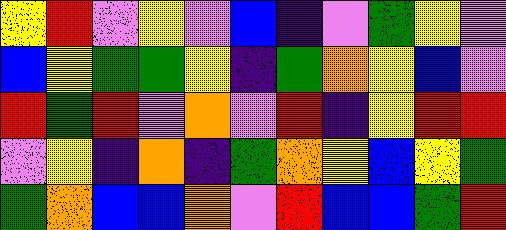[["yellow", "red", "violet", "yellow", "violet", "blue", "indigo", "violet", "green", "yellow", "violet"], ["blue", "yellow", "green", "green", "yellow", "indigo", "green", "orange", "yellow", "blue", "violet"], ["red", "green", "red", "violet", "orange", "violet", "red", "indigo", "yellow", "red", "red"], ["violet", "yellow", "indigo", "orange", "indigo", "green", "orange", "yellow", "blue", "yellow", "green"], ["green", "orange", "blue", "blue", "orange", "violet", "red", "blue", "blue", "green", "red"]]